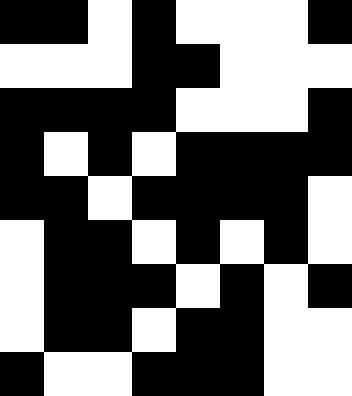[["black", "black", "white", "black", "white", "white", "white", "black"], ["white", "white", "white", "black", "black", "white", "white", "white"], ["black", "black", "black", "black", "white", "white", "white", "black"], ["black", "white", "black", "white", "black", "black", "black", "black"], ["black", "black", "white", "black", "black", "black", "black", "white"], ["white", "black", "black", "white", "black", "white", "black", "white"], ["white", "black", "black", "black", "white", "black", "white", "black"], ["white", "black", "black", "white", "black", "black", "white", "white"], ["black", "white", "white", "black", "black", "black", "white", "white"]]